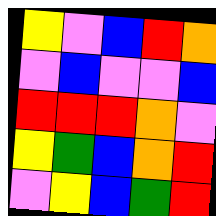[["yellow", "violet", "blue", "red", "orange"], ["violet", "blue", "violet", "violet", "blue"], ["red", "red", "red", "orange", "violet"], ["yellow", "green", "blue", "orange", "red"], ["violet", "yellow", "blue", "green", "red"]]